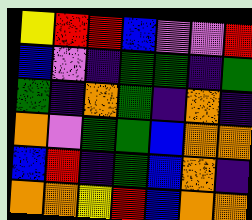[["yellow", "red", "red", "blue", "violet", "violet", "red"], ["blue", "violet", "indigo", "green", "green", "indigo", "green"], ["green", "indigo", "orange", "green", "indigo", "orange", "indigo"], ["orange", "violet", "green", "green", "blue", "orange", "orange"], ["blue", "red", "indigo", "green", "blue", "orange", "indigo"], ["orange", "orange", "yellow", "red", "blue", "orange", "orange"]]